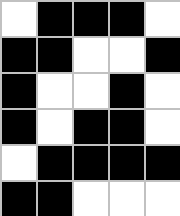[["white", "black", "black", "black", "white"], ["black", "black", "white", "white", "black"], ["black", "white", "white", "black", "white"], ["black", "white", "black", "black", "white"], ["white", "black", "black", "black", "black"], ["black", "black", "white", "white", "white"]]